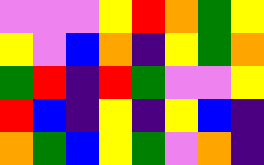[["violet", "violet", "violet", "yellow", "red", "orange", "green", "yellow"], ["yellow", "violet", "blue", "orange", "indigo", "yellow", "green", "orange"], ["green", "red", "indigo", "red", "green", "violet", "violet", "yellow"], ["red", "blue", "indigo", "yellow", "indigo", "yellow", "blue", "indigo"], ["orange", "green", "blue", "yellow", "green", "violet", "orange", "indigo"]]